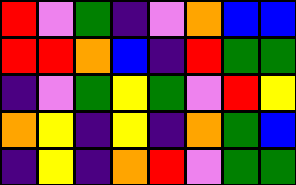[["red", "violet", "green", "indigo", "violet", "orange", "blue", "blue"], ["red", "red", "orange", "blue", "indigo", "red", "green", "green"], ["indigo", "violet", "green", "yellow", "green", "violet", "red", "yellow"], ["orange", "yellow", "indigo", "yellow", "indigo", "orange", "green", "blue"], ["indigo", "yellow", "indigo", "orange", "red", "violet", "green", "green"]]